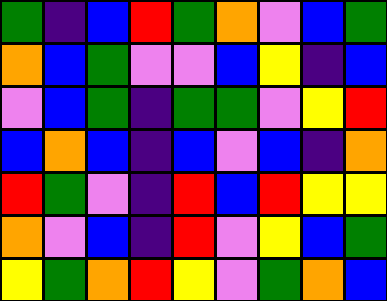[["green", "indigo", "blue", "red", "green", "orange", "violet", "blue", "green"], ["orange", "blue", "green", "violet", "violet", "blue", "yellow", "indigo", "blue"], ["violet", "blue", "green", "indigo", "green", "green", "violet", "yellow", "red"], ["blue", "orange", "blue", "indigo", "blue", "violet", "blue", "indigo", "orange"], ["red", "green", "violet", "indigo", "red", "blue", "red", "yellow", "yellow"], ["orange", "violet", "blue", "indigo", "red", "violet", "yellow", "blue", "green"], ["yellow", "green", "orange", "red", "yellow", "violet", "green", "orange", "blue"]]